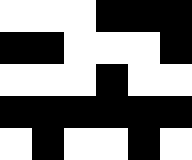[["white", "white", "white", "black", "black", "black"], ["black", "black", "white", "white", "white", "black"], ["white", "white", "white", "black", "white", "white"], ["black", "black", "black", "black", "black", "black"], ["white", "black", "white", "white", "black", "white"]]